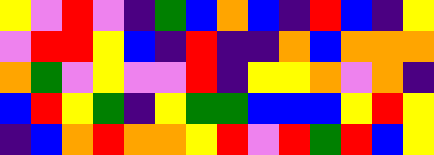[["yellow", "violet", "red", "violet", "indigo", "green", "blue", "orange", "blue", "indigo", "red", "blue", "indigo", "yellow"], ["violet", "red", "red", "yellow", "blue", "indigo", "red", "indigo", "indigo", "orange", "blue", "orange", "orange", "orange"], ["orange", "green", "violet", "yellow", "violet", "violet", "red", "indigo", "yellow", "yellow", "orange", "violet", "orange", "indigo"], ["blue", "red", "yellow", "green", "indigo", "yellow", "green", "green", "blue", "blue", "blue", "yellow", "red", "yellow"], ["indigo", "blue", "orange", "red", "orange", "orange", "yellow", "red", "violet", "red", "green", "red", "blue", "yellow"]]